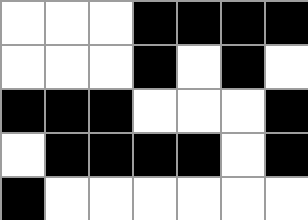[["white", "white", "white", "black", "black", "black", "black"], ["white", "white", "white", "black", "white", "black", "white"], ["black", "black", "black", "white", "white", "white", "black"], ["white", "black", "black", "black", "black", "white", "black"], ["black", "white", "white", "white", "white", "white", "white"]]